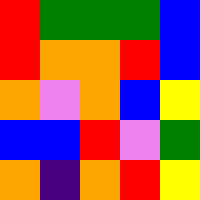[["red", "green", "green", "green", "blue"], ["red", "orange", "orange", "red", "blue"], ["orange", "violet", "orange", "blue", "yellow"], ["blue", "blue", "red", "violet", "green"], ["orange", "indigo", "orange", "red", "yellow"]]